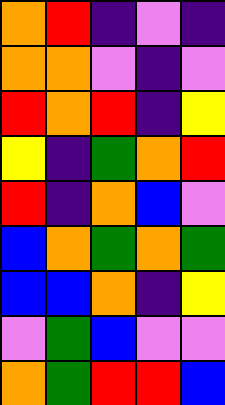[["orange", "red", "indigo", "violet", "indigo"], ["orange", "orange", "violet", "indigo", "violet"], ["red", "orange", "red", "indigo", "yellow"], ["yellow", "indigo", "green", "orange", "red"], ["red", "indigo", "orange", "blue", "violet"], ["blue", "orange", "green", "orange", "green"], ["blue", "blue", "orange", "indigo", "yellow"], ["violet", "green", "blue", "violet", "violet"], ["orange", "green", "red", "red", "blue"]]